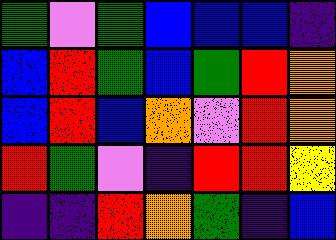[["green", "violet", "green", "blue", "blue", "blue", "indigo"], ["blue", "red", "green", "blue", "green", "red", "orange"], ["blue", "red", "blue", "orange", "violet", "red", "orange"], ["red", "green", "violet", "indigo", "red", "red", "yellow"], ["indigo", "indigo", "red", "orange", "green", "indigo", "blue"]]